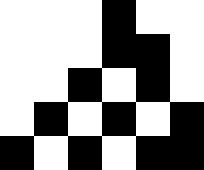[["white", "white", "white", "black", "white", "white"], ["white", "white", "white", "black", "black", "white"], ["white", "white", "black", "white", "black", "white"], ["white", "black", "white", "black", "white", "black"], ["black", "white", "black", "white", "black", "black"]]